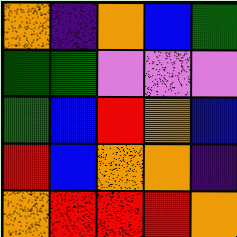[["orange", "indigo", "orange", "blue", "green"], ["green", "green", "violet", "violet", "violet"], ["green", "blue", "red", "orange", "blue"], ["red", "blue", "orange", "orange", "indigo"], ["orange", "red", "red", "red", "orange"]]